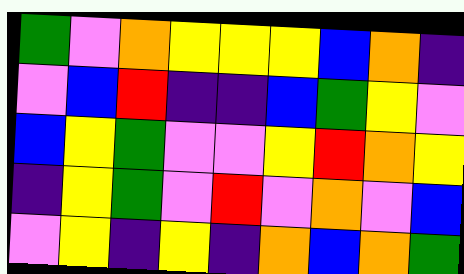[["green", "violet", "orange", "yellow", "yellow", "yellow", "blue", "orange", "indigo"], ["violet", "blue", "red", "indigo", "indigo", "blue", "green", "yellow", "violet"], ["blue", "yellow", "green", "violet", "violet", "yellow", "red", "orange", "yellow"], ["indigo", "yellow", "green", "violet", "red", "violet", "orange", "violet", "blue"], ["violet", "yellow", "indigo", "yellow", "indigo", "orange", "blue", "orange", "green"]]